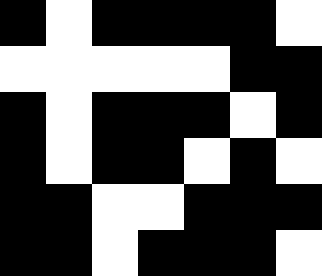[["black", "white", "black", "black", "black", "black", "white"], ["white", "white", "white", "white", "white", "black", "black"], ["black", "white", "black", "black", "black", "white", "black"], ["black", "white", "black", "black", "white", "black", "white"], ["black", "black", "white", "white", "black", "black", "black"], ["black", "black", "white", "black", "black", "black", "white"]]